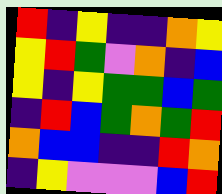[["red", "indigo", "yellow", "indigo", "indigo", "orange", "yellow"], ["yellow", "red", "green", "violet", "orange", "indigo", "blue"], ["yellow", "indigo", "yellow", "green", "green", "blue", "green"], ["indigo", "red", "blue", "green", "orange", "green", "red"], ["orange", "blue", "blue", "indigo", "indigo", "red", "orange"], ["indigo", "yellow", "violet", "violet", "violet", "blue", "red"]]